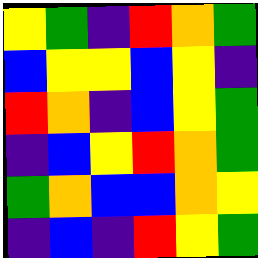[["yellow", "green", "indigo", "red", "orange", "green"], ["blue", "yellow", "yellow", "blue", "yellow", "indigo"], ["red", "orange", "indigo", "blue", "yellow", "green"], ["indigo", "blue", "yellow", "red", "orange", "green"], ["green", "orange", "blue", "blue", "orange", "yellow"], ["indigo", "blue", "indigo", "red", "yellow", "green"]]